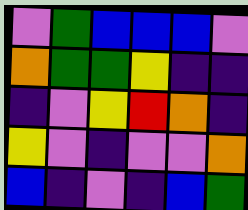[["violet", "green", "blue", "blue", "blue", "violet"], ["orange", "green", "green", "yellow", "indigo", "indigo"], ["indigo", "violet", "yellow", "red", "orange", "indigo"], ["yellow", "violet", "indigo", "violet", "violet", "orange"], ["blue", "indigo", "violet", "indigo", "blue", "green"]]